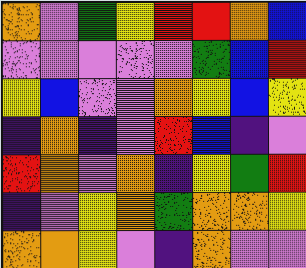[["orange", "violet", "green", "yellow", "red", "red", "orange", "blue"], ["violet", "violet", "violet", "violet", "violet", "green", "blue", "red"], ["yellow", "blue", "violet", "violet", "orange", "yellow", "blue", "yellow"], ["indigo", "orange", "indigo", "violet", "red", "blue", "indigo", "violet"], ["red", "orange", "violet", "orange", "indigo", "yellow", "green", "red"], ["indigo", "violet", "yellow", "orange", "green", "orange", "orange", "yellow"], ["orange", "orange", "yellow", "violet", "indigo", "orange", "violet", "violet"]]